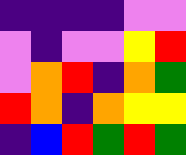[["indigo", "indigo", "indigo", "indigo", "violet", "violet"], ["violet", "indigo", "violet", "violet", "yellow", "red"], ["violet", "orange", "red", "indigo", "orange", "green"], ["red", "orange", "indigo", "orange", "yellow", "yellow"], ["indigo", "blue", "red", "green", "red", "green"]]